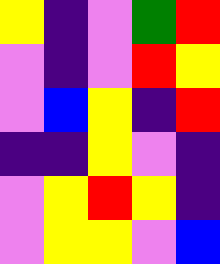[["yellow", "indigo", "violet", "green", "red"], ["violet", "indigo", "violet", "red", "yellow"], ["violet", "blue", "yellow", "indigo", "red"], ["indigo", "indigo", "yellow", "violet", "indigo"], ["violet", "yellow", "red", "yellow", "indigo"], ["violet", "yellow", "yellow", "violet", "blue"]]